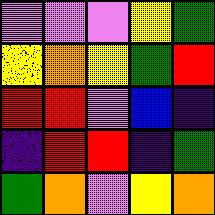[["violet", "violet", "violet", "yellow", "green"], ["yellow", "orange", "yellow", "green", "red"], ["red", "red", "violet", "blue", "indigo"], ["indigo", "red", "red", "indigo", "green"], ["green", "orange", "violet", "yellow", "orange"]]